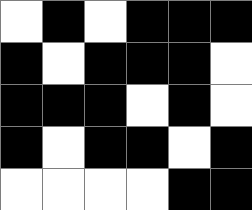[["white", "black", "white", "black", "black", "black"], ["black", "white", "black", "black", "black", "white"], ["black", "black", "black", "white", "black", "white"], ["black", "white", "black", "black", "white", "black"], ["white", "white", "white", "white", "black", "black"]]